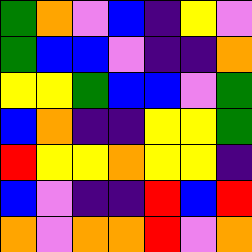[["green", "orange", "violet", "blue", "indigo", "yellow", "violet"], ["green", "blue", "blue", "violet", "indigo", "indigo", "orange"], ["yellow", "yellow", "green", "blue", "blue", "violet", "green"], ["blue", "orange", "indigo", "indigo", "yellow", "yellow", "green"], ["red", "yellow", "yellow", "orange", "yellow", "yellow", "indigo"], ["blue", "violet", "indigo", "indigo", "red", "blue", "red"], ["orange", "violet", "orange", "orange", "red", "violet", "orange"]]